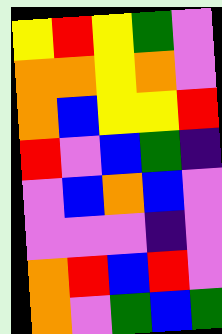[["yellow", "red", "yellow", "green", "violet"], ["orange", "orange", "yellow", "orange", "violet"], ["orange", "blue", "yellow", "yellow", "red"], ["red", "violet", "blue", "green", "indigo"], ["violet", "blue", "orange", "blue", "violet"], ["violet", "violet", "violet", "indigo", "violet"], ["orange", "red", "blue", "red", "violet"], ["orange", "violet", "green", "blue", "green"]]